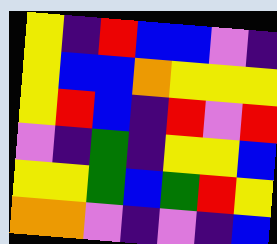[["yellow", "indigo", "red", "blue", "blue", "violet", "indigo"], ["yellow", "blue", "blue", "orange", "yellow", "yellow", "yellow"], ["yellow", "red", "blue", "indigo", "red", "violet", "red"], ["violet", "indigo", "green", "indigo", "yellow", "yellow", "blue"], ["yellow", "yellow", "green", "blue", "green", "red", "yellow"], ["orange", "orange", "violet", "indigo", "violet", "indigo", "blue"]]